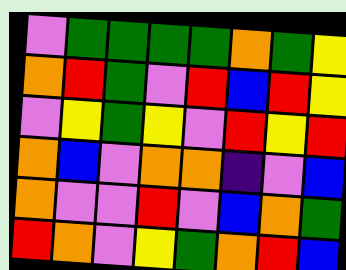[["violet", "green", "green", "green", "green", "orange", "green", "yellow"], ["orange", "red", "green", "violet", "red", "blue", "red", "yellow"], ["violet", "yellow", "green", "yellow", "violet", "red", "yellow", "red"], ["orange", "blue", "violet", "orange", "orange", "indigo", "violet", "blue"], ["orange", "violet", "violet", "red", "violet", "blue", "orange", "green"], ["red", "orange", "violet", "yellow", "green", "orange", "red", "blue"]]